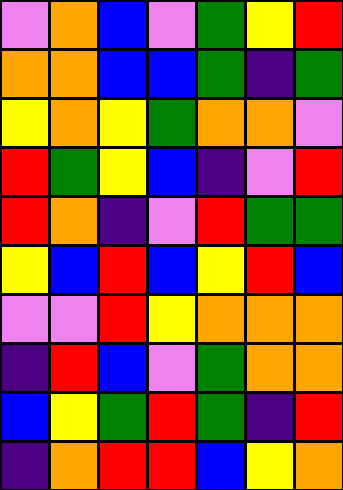[["violet", "orange", "blue", "violet", "green", "yellow", "red"], ["orange", "orange", "blue", "blue", "green", "indigo", "green"], ["yellow", "orange", "yellow", "green", "orange", "orange", "violet"], ["red", "green", "yellow", "blue", "indigo", "violet", "red"], ["red", "orange", "indigo", "violet", "red", "green", "green"], ["yellow", "blue", "red", "blue", "yellow", "red", "blue"], ["violet", "violet", "red", "yellow", "orange", "orange", "orange"], ["indigo", "red", "blue", "violet", "green", "orange", "orange"], ["blue", "yellow", "green", "red", "green", "indigo", "red"], ["indigo", "orange", "red", "red", "blue", "yellow", "orange"]]